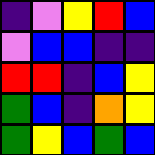[["indigo", "violet", "yellow", "red", "blue"], ["violet", "blue", "blue", "indigo", "indigo"], ["red", "red", "indigo", "blue", "yellow"], ["green", "blue", "indigo", "orange", "yellow"], ["green", "yellow", "blue", "green", "blue"]]